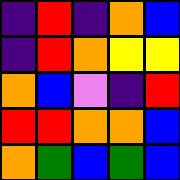[["indigo", "red", "indigo", "orange", "blue"], ["indigo", "red", "orange", "yellow", "yellow"], ["orange", "blue", "violet", "indigo", "red"], ["red", "red", "orange", "orange", "blue"], ["orange", "green", "blue", "green", "blue"]]